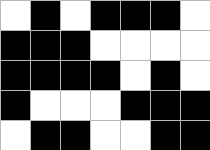[["white", "black", "white", "black", "black", "black", "white"], ["black", "black", "black", "white", "white", "white", "white"], ["black", "black", "black", "black", "white", "black", "white"], ["black", "white", "white", "white", "black", "black", "black"], ["white", "black", "black", "white", "white", "black", "black"]]